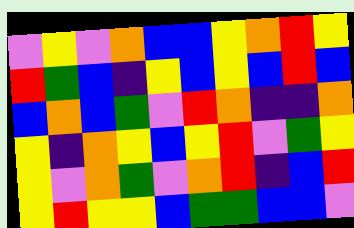[["violet", "yellow", "violet", "orange", "blue", "blue", "yellow", "orange", "red", "yellow"], ["red", "green", "blue", "indigo", "yellow", "blue", "yellow", "blue", "red", "blue"], ["blue", "orange", "blue", "green", "violet", "red", "orange", "indigo", "indigo", "orange"], ["yellow", "indigo", "orange", "yellow", "blue", "yellow", "red", "violet", "green", "yellow"], ["yellow", "violet", "orange", "green", "violet", "orange", "red", "indigo", "blue", "red"], ["yellow", "red", "yellow", "yellow", "blue", "green", "green", "blue", "blue", "violet"]]